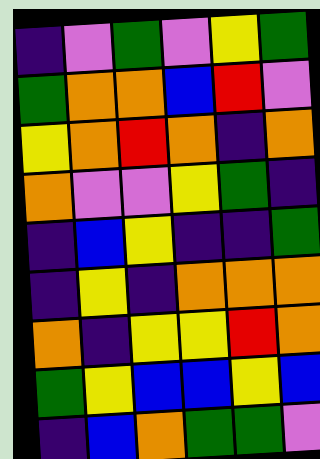[["indigo", "violet", "green", "violet", "yellow", "green"], ["green", "orange", "orange", "blue", "red", "violet"], ["yellow", "orange", "red", "orange", "indigo", "orange"], ["orange", "violet", "violet", "yellow", "green", "indigo"], ["indigo", "blue", "yellow", "indigo", "indigo", "green"], ["indigo", "yellow", "indigo", "orange", "orange", "orange"], ["orange", "indigo", "yellow", "yellow", "red", "orange"], ["green", "yellow", "blue", "blue", "yellow", "blue"], ["indigo", "blue", "orange", "green", "green", "violet"]]